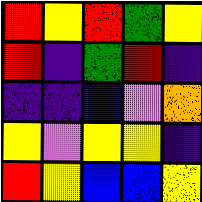[["red", "yellow", "red", "green", "yellow"], ["red", "indigo", "green", "red", "indigo"], ["indigo", "indigo", "blue", "violet", "orange"], ["yellow", "violet", "yellow", "yellow", "indigo"], ["red", "yellow", "blue", "blue", "yellow"]]